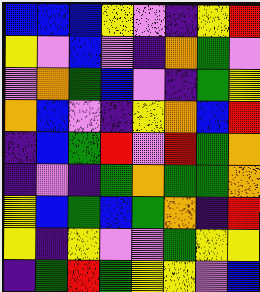[["blue", "blue", "blue", "yellow", "violet", "indigo", "yellow", "red"], ["yellow", "violet", "blue", "violet", "indigo", "orange", "green", "violet"], ["violet", "orange", "green", "blue", "violet", "indigo", "green", "yellow"], ["orange", "blue", "violet", "indigo", "yellow", "orange", "blue", "red"], ["indigo", "blue", "green", "red", "violet", "red", "green", "orange"], ["indigo", "violet", "indigo", "green", "orange", "green", "green", "orange"], ["yellow", "blue", "green", "blue", "green", "orange", "indigo", "red"], ["yellow", "indigo", "yellow", "violet", "violet", "green", "yellow", "yellow"], ["indigo", "green", "red", "green", "yellow", "yellow", "violet", "blue"]]